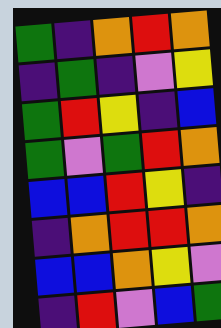[["green", "indigo", "orange", "red", "orange"], ["indigo", "green", "indigo", "violet", "yellow"], ["green", "red", "yellow", "indigo", "blue"], ["green", "violet", "green", "red", "orange"], ["blue", "blue", "red", "yellow", "indigo"], ["indigo", "orange", "red", "red", "orange"], ["blue", "blue", "orange", "yellow", "violet"], ["indigo", "red", "violet", "blue", "green"]]